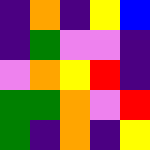[["indigo", "orange", "indigo", "yellow", "blue"], ["indigo", "green", "violet", "violet", "indigo"], ["violet", "orange", "yellow", "red", "indigo"], ["green", "green", "orange", "violet", "red"], ["green", "indigo", "orange", "indigo", "yellow"]]